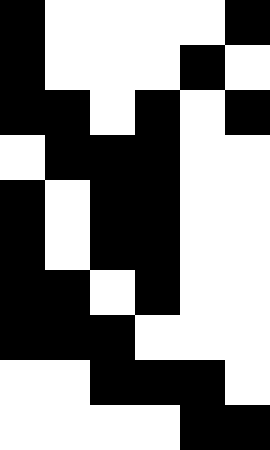[["black", "white", "white", "white", "white", "black"], ["black", "white", "white", "white", "black", "white"], ["black", "black", "white", "black", "white", "black"], ["white", "black", "black", "black", "white", "white"], ["black", "white", "black", "black", "white", "white"], ["black", "white", "black", "black", "white", "white"], ["black", "black", "white", "black", "white", "white"], ["black", "black", "black", "white", "white", "white"], ["white", "white", "black", "black", "black", "white"], ["white", "white", "white", "white", "black", "black"]]